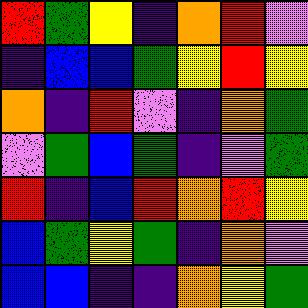[["red", "green", "yellow", "indigo", "orange", "red", "violet"], ["indigo", "blue", "blue", "green", "yellow", "red", "yellow"], ["orange", "indigo", "red", "violet", "indigo", "orange", "green"], ["violet", "green", "blue", "green", "indigo", "violet", "green"], ["red", "indigo", "blue", "red", "orange", "red", "yellow"], ["blue", "green", "yellow", "green", "indigo", "orange", "violet"], ["blue", "blue", "indigo", "indigo", "orange", "yellow", "green"]]